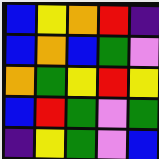[["blue", "yellow", "orange", "red", "indigo"], ["blue", "orange", "blue", "green", "violet"], ["orange", "green", "yellow", "red", "yellow"], ["blue", "red", "green", "violet", "green"], ["indigo", "yellow", "green", "violet", "blue"]]